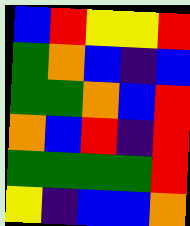[["blue", "red", "yellow", "yellow", "red"], ["green", "orange", "blue", "indigo", "blue"], ["green", "green", "orange", "blue", "red"], ["orange", "blue", "red", "indigo", "red"], ["green", "green", "green", "green", "red"], ["yellow", "indigo", "blue", "blue", "orange"]]